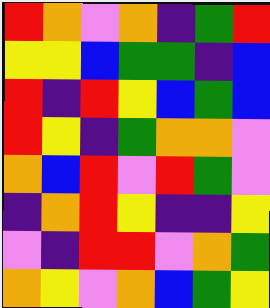[["red", "orange", "violet", "orange", "indigo", "green", "red"], ["yellow", "yellow", "blue", "green", "green", "indigo", "blue"], ["red", "indigo", "red", "yellow", "blue", "green", "blue"], ["red", "yellow", "indigo", "green", "orange", "orange", "violet"], ["orange", "blue", "red", "violet", "red", "green", "violet"], ["indigo", "orange", "red", "yellow", "indigo", "indigo", "yellow"], ["violet", "indigo", "red", "red", "violet", "orange", "green"], ["orange", "yellow", "violet", "orange", "blue", "green", "yellow"]]